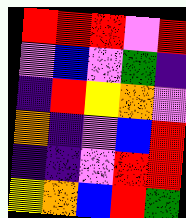[["red", "red", "red", "violet", "red"], ["violet", "blue", "violet", "green", "indigo"], ["indigo", "red", "yellow", "orange", "violet"], ["orange", "indigo", "violet", "blue", "red"], ["indigo", "indigo", "violet", "red", "red"], ["yellow", "orange", "blue", "red", "green"]]